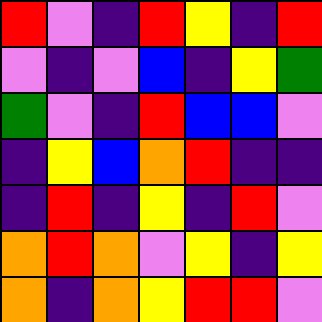[["red", "violet", "indigo", "red", "yellow", "indigo", "red"], ["violet", "indigo", "violet", "blue", "indigo", "yellow", "green"], ["green", "violet", "indigo", "red", "blue", "blue", "violet"], ["indigo", "yellow", "blue", "orange", "red", "indigo", "indigo"], ["indigo", "red", "indigo", "yellow", "indigo", "red", "violet"], ["orange", "red", "orange", "violet", "yellow", "indigo", "yellow"], ["orange", "indigo", "orange", "yellow", "red", "red", "violet"]]